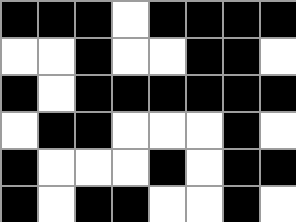[["black", "black", "black", "white", "black", "black", "black", "black"], ["white", "white", "black", "white", "white", "black", "black", "white"], ["black", "white", "black", "black", "black", "black", "black", "black"], ["white", "black", "black", "white", "white", "white", "black", "white"], ["black", "white", "white", "white", "black", "white", "black", "black"], ["black", "white", "black", "black", "white", "white", "black", "white"]]